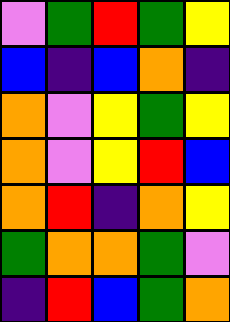[["violet", "green", "red", "green", "yellow"], ["blue", "indigo", "blue", "orange", "indigo"], ["orange", "violet", "yellow", "green", "yellow"], ["orange", "violet", "yellow", "red", "blue"], ["orange", "red", "indigo", "orange", "yellow"], ["green", "orange", "orange", "green", "violet"], ["indigo", "red", "blue", "green", "orange"]]